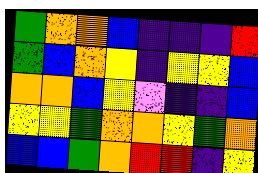[["green", "orange", "orange", "blue", "indigo", "indigo", "indigo", "red"], ["green", "blue", "orange", "yellow", "indigo", "yellow", "yellow", "blue"], ["orange", "orange", "blue", "yellow", "violet", "indigo", "indigo", "blue"], ["yellow", "yellow", "green", "orange", "orange", "yellow", "green", "orange"], ["blue", "blue", "green", "orange", "red", "red", "indigo", "yellow"]]